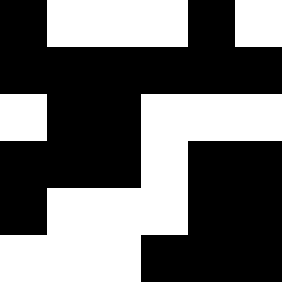[["black", "white", "white", "white", "black", "white"], ["black", "black", "black", "black", "black", "black"], ["white", "black", "black", "white", "white", "white"], ["black", "black", "black", "white", "black", "black"], ["black", "white", "white", "white", "black", "black"], ["white", "white", "white", "black", "black", "black"]]